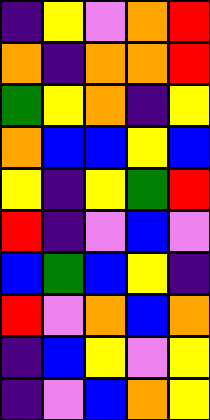[["indigo", "yellow", "violet", "orange", "red"], ["orange", "indigo", "orange", "orange", "red"], ["green", "yellow", "orange", "indigo", "yellow"], ["orange", "blue", "blue", "yellow", "blue"], ["yellow", "indigo", "yellow", "green", "red"], ["red", "indigo", "violet", "blue", "violet"], ["blue", "green", "blue", "yellow", "indigo"], ["red", "violet", "orange", "blue", "orange"], ["indigo", "blue", "yellow", "violet", "yellow"], ["indigo", "violet", "blue", "orange", "yellow"]]